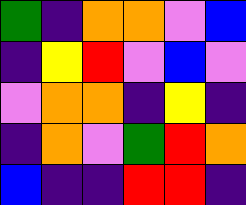[["green", "indigo", "orange", "orange", "violet", "blue"], ["indigo", "yellow", "red", "violet", "blue", "violet"], ["violet", "orange", "orange", "indigo", "yellow", "indigo"], ["indigo", "orange", "violet", "green", "red", "orange"], ["blue", "indigo", "indigo", "red", "red", "indigo"]]